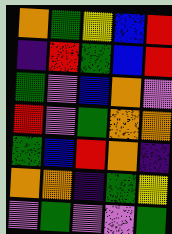[["orange", "green", "yellow", "blue", "red"], ["indigo", "red", "green", "blue", "red"], ["green", "violet", "blue", "orange", "violet"], ["red", "violet", "green", "orange", "orange"], ["green", "blue", "red", "orange", "indigo"], ["orange", "orange", "indigo", "green", "yellow"], ["violet", "green", "violet", "violet", "green"]]